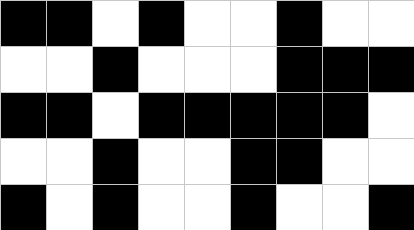[["black", "black", "white", "black", "white", "white", "black", "white", "white"], ["white", "white", "black", "white", "white", "white", "black", "black", "black"], ["black", "black", "white", "black", "black", "black", "black", "black", "white"], ["white", "white", "black", "white", "white", "black", "black", "white", "white"], ["black", "white", "black", "white", "white", "black", "white", "white", "black"]]